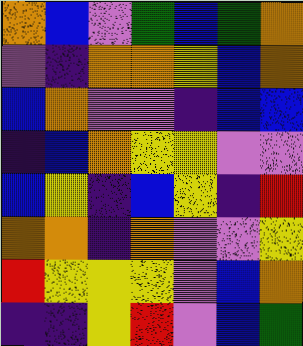[["orange", "blue", "violet", "green", "blue", "green", "orange"], ["violet", "indigo", "orange", "orange", "yellow", "blue", "orange"], ["blue", "orange", "violet", "violet", "indigo", "blue", "blue"], ["indigo", "blue", "orange", "yellow", "yellow", "violet", "violet"], ["blue", "yellow", "indigo", "blue", "yellow", "indigo", "red"], ["orange", "orange", "indigo", "orange", "violet", "violet", "yellow"], ["red", "yellow", "yellow", "yellow", "violet", "blue", "orange"], ["indigo", "indigo", "yellow", "red", "violet", "blue", "green"]]